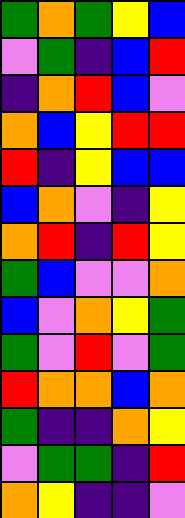[["green", "orange", "green", "yellow", "blue"], ["violet", "green", "indigo", "blue", "red"], ["indigo", "orange", "red", "blue", "violet"], ["orange", "blue", "yellow", "red", "red"], ["red", "indigo", "yellow", "blue", "blue"], ["blue", "orange", "violet", "indigo", "yellow"], ["orange", "red", "indigo", "red", "yellow"], ["green", "blue", "violet", "violet", "orange"], ["blue", "violet", "orange", "yellow", "green"], ["green", "violet", "red", "violet", "green"], ["red", "orange", "orange", "blue", "orange"], ["green", "indigo", "indigo", "orange", "yellow"], ["violet", "green", "green", "indigo", "red"], ["orange", "yellow", "indigo", "indigo", "violet"]]